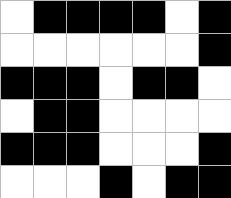[["white", "black", "black", "black", "black", "white", "black"], ["white", "white", "white", "white", "white", "white", "black"], ["black", "black", "black", "white", "black", "black", "white"], ["white", "black", "black", "white", "white", "white", "white"], ["black", "black", "black", "white", "white", "white", "black"], ["white", "white", "white", "black", "white", "black", "black"]]